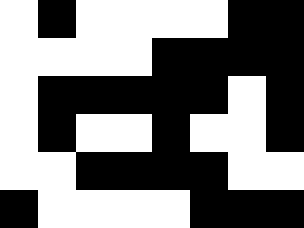[["white", "black", "white", "white", "white", "white", "black", "black"], ["white", "white", "white", "white", "black", "black", "black", "black"], ["white", "black", "black", "black", "black", "black", "white", "black"], ["white", "black", "white", "white", "black", "white", "white", "black"], ["white", "white", "black", "black", "black", "black", "white", "white"], ["black", "white", "white", "white", "white", "black", "black", "black"]]